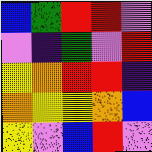[["blue", "green", "red", "red", "violet"], ["violet", "indigo", "green", "violet", "red"], ["yellow", "orange", "red", "red", "indigo"], ["orange", "yellow", "yellow", "orange", "blue"], ["yellow", "violet", "blue", "red", "violet"]]